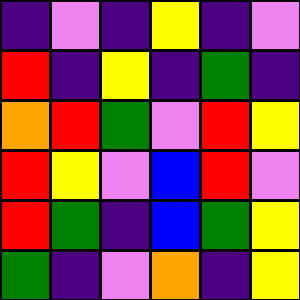[["indigo", "violet", "indigo", "yellow", "indigo", "violet"], ["red", "indigo", "yellow", "indigo", "green", "indigo"], ["orange", "red", "green", "violet", "red", "yellow"], ["red", "yellow", "violet", "blue", "red", "violet"], ["red", "green", "indigo", "blue", "green", "yellow"], ["green", "indigo", "violet", "orange", "indigo", "yellow"]]